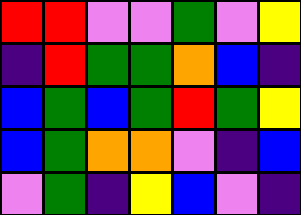[["red", "red", "violet", "violet", "green", "violet", "yellow"], ["indigo", "red", "green", "green", "orange", "blue", "indigo"], ["blue", "green", "blue", "green", "red", "green", "yellow"], ["blue", "green", "orange", "orange", "violet", "indigo", "blue"], ["violet", "green", "indigo", "yellow", "blue", "violet", "indigo"]]